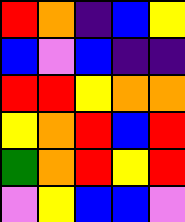[["red", "orange", "indigo", "blue", "yellow"], ["blue", "violet", "blue", "indigo", "indigo"], ["red", "red", "yellow", "orange", "orange"], ["yellow", "orange", "red", "blue", "red"], ["green", "orange", "red", "yellow", "red"], ["violet", "yellow", "blue", "blue", "violet"]]